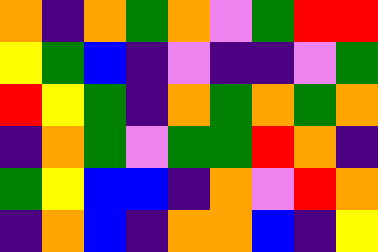[["orange", "indigo", "orange", "green", "orange", "violet", "green", "red", "red"], ["yellow", "green", "blue", "indigo", "violet", "indigo", "indigo", "violet", "green"], ["red", "yellow", "green", "indigo", "orange", "green", "orange", "green", "orange"], ["indigo", "orange", "green", "violet", "green", "green", "red", "orange", "indigo"], ["green", "yellow", "blue", "blue", "indigo", "orange", "violet", "red", "orange"], ["indigo", "orange", "blue", "indigo", "orange", "orange", "blue", "indigo", "yellow"]]